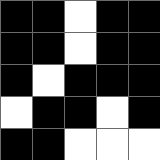[["black", "black", "white", "black", "black"], ["black", "black", "white", "black", "black"], ["black", "white", "black", "black", "black"], ["white", "black", "black", "white", "black"], ["black", "black", "white", "white", "white"]]